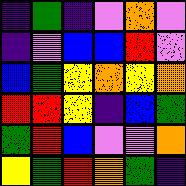[["indigo", "green", "indigo", "violet", "orange", "violet"], ["indigo", "violet", "blue", "blue", "red", "violet"], ["blue", "green", "yellow", "orange", "yellow", "orange"], ["red", "red", "yellow", "indigo", "blue", "green"], ["green", "red", "blue", "violet", "violet", "orange"], ["yellow", "green", "red", "orange", "green", "indigo"]]